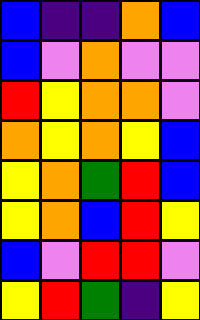[["blue", "indigo", "indigo", "orange", "blue"], ["blue", "violet", "orange", "violet", "violet"], ["red", "yellow", "orange", "orange", "violet"], ["orange", "yellow", "orange", "yellow", "blue"], ["yellow", "orange", "green", "red", "blue"], ["yellow", "orange", "blue", "red", "yellow"], ["blue", "violet", "red", "red", "violet"], ["yellow", "red", "green", "indigo", "yellow"]]